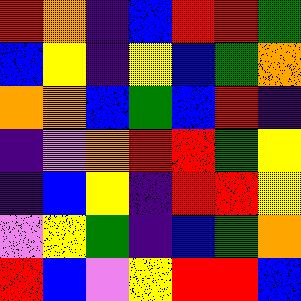[["red", "orange", "indigo", "blue", "red", "red", "green"], ["blue", "yellow", "indigo", "yellow", "blue", "green", "orange"], ["orange", "orange", "blue", "green", "blue", "red", "indigo"], ["indigo", "violet", "orange", "red", "red", "green", "yellow"], ["indigo", "blue", "yellow", "indigo", "red", "red", "yellow"], ["violet", "yellow", "green", "indigo", "blue", "green", "orange"], ["red", "blue", "violet", "yellow", "red", "red", "blue"]]